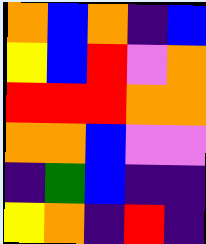[["orange", "blue", "orange", "indigo", "blue"], ["yellow", "blue", "red", "violet", "orange"], ["red", "red", "red", "orange", "orange"], ["orange", "orange", "blue", "violet", "violet"], ["indigo", "green", "blue", "indigo", "indigo"], ["yellow", "orange", "indigo", "red", "indigo"]]